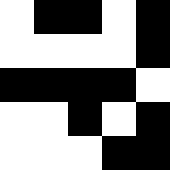[["white", "black", "black", "white", "black"], ["white", "white", "white", "white", "black"], ["black", "black", "black", "black", "white"], ["white", "white", "black", "white", "black"], ["white", "white", "white", "black", "black"]]